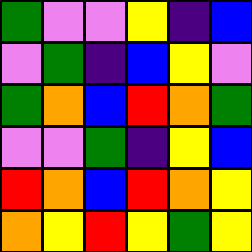[["green", "violet", "violet", "yellow", "indigo", "blue"], ["violet", "green", "indigo", "blue", "yellow", "violet"], ["green", "orange", "blue", "red", "orange", "green"], ["violet", "violet", "green", "indigo", "yellow", "blue"], ["red", "orange", "blue", "red", "orange", "yellow"], ["orange", "yellow", "red", "yellow", "green", "yellow"]]